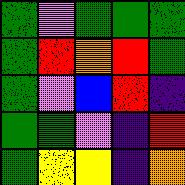[["green", "violet", "green", "green", "green"], ["green", "red", "orange", "red", "green"], ["green", "violet", "blue", "red", "indigo"], ["green", "green", "violet", "indigo", "red"], ["green", "yellow", "yellow", "indigo", "orange"]]